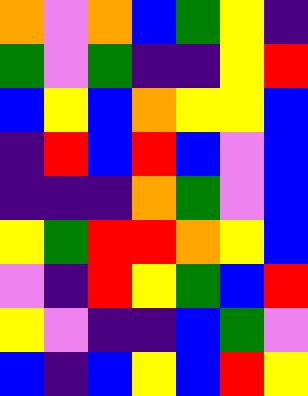[["orange", "violet", "orange", "blue", "green", "yellow", "indigo"], ["green", "violet", "green", "indigo", "indigo", "yellow", "red"], ["blue", "yellow", "blue", "orange", "yellow", "yellow", "blue"], ["indigo", "red", "blue", "red", "blue", "violet", "blue"], ["indigo", "indigo", "indigo", "orange", "green", "violet", "blue"], ["yellow", "green", "red", "red", "orange", "yellow", "blue"], ["violet", "indigo", "red", "yellow", "green", "blue", "red"], ["yellow", "violet", "indigo", "indigo", "blue", "green", "violet"], ["blue", "indigo", "blue", "yellow", "blue", "red", "yellow"]]